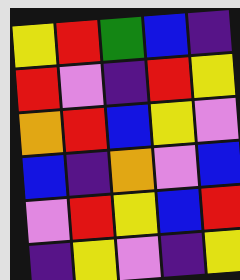[["yellow", "red", "green", "blue", "indigo"], ["red", "violet", "indigo", "red", "yellow"], ["orange", "red", "blue", "yellow", "violet"], ["blue", "indigo", "orange", "violet", "blue"], ["violet", "red", "yellow", "blue", "red"], ["indigo", "yellow", "violet", "indigo", "yellow"]]